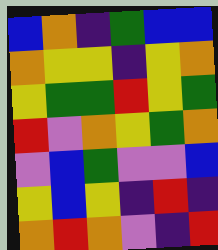[["blue", "orange", "indigo", "green", "blue", "blue"], ["orange", "yellow", "yellow", "indigo", "yellow", "orange"], ["yellow", "green", "green", "red", "yellow", "green"], ["red", "violet", "orange", "yellow", "green", "orange"], ["violet", "blue", "green", "violet", "violet", "blue"], ["yellow", "blue", "yellow", "indigo", "red", "indigo"], ["orange", "red", "orange", "violet", "indigo", "red"]]